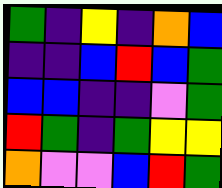[["green", "indigo", "yellow", "indigo", "orange", "blue"], ["indigo", "indigo", "blue", "red", "blue", "green"], ["blue", "blue", "indigo", "indigo", "violet", "green"], ["red", "green", "indigo", "green", "yellow", "yellow"], ["orange", "violet", "violet", "blue", "red", "green"]]